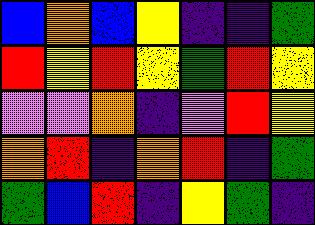[["blue", "orange", "blue", "yellow", "indigo", "indigo", "green"], ["red", "yellow", "red", "yellow", "green", "red", "yellow"], ["violet", "violet", "orange", "indigo", "violet", "red", "yellow"], ["orange", "red", "indigo", "orange", "red", "indigo", "green"], ["green", "blue", "red", "indigo", "yellow", "green", "indigo"]]